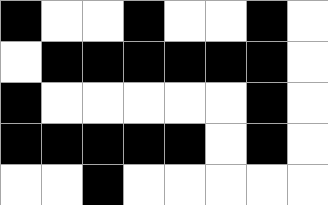[["black", "white", "white", "black", "white", "white", "black", "white"], ["white", "black", "black", "black", "black", "black", "black", "white"], ["black", "white", "white", "white", "white", "white", "black", "white"], ["black", "black", "black", "black", "black", "white", "black", "white"], ["white", "white", "black", "white", "white", "white", "white", "white"]]